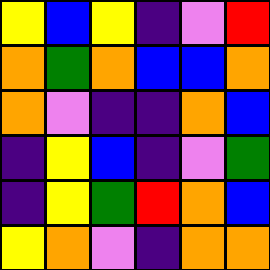[["yellow", "blue", "yellow", "indigo", "violet", "red"], ["orange", "green", "orange", "blue", "blue", "orange"], ["orange", "violet", "indigo", "indigo", "orange", "blue"], ["indigo", "yellow", "blue", "indigo", "violet", "green"], ["indigo", "yellow", "green", "red", "orange", "blue"], ["yellow", "orange", "violet", "indigo", "orange", "orange"]]